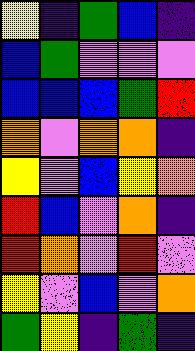[["yellow", "indigo", "green", "blue", "indigo"], ["blue", "green", "violet", "violet", "violet"], ["blue", "blue", "blue", "green", "red"], ["orange", "violet", "orange", "orange", "indigo"], ["yellow", "violet", "blue", "yellow", "orange"], ["red", "blue", "violet", "orange", "indigo"], ["red", "orange", "violet", "red", "violet"], ["yellow", "violet", "blue", "violet", "orange"], ["green", "yellow", "indigo", "green", "indigo"]]